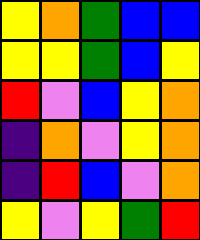[["yellow", "orange", "green", "blue", "blue"], ["yellow", "yellow", "green", "blue", "yellow"], ["red", "violet", "blue", "yellow", "orange"], ["indigo", "orange", "violet", "yellow", "orange"], ["indigo", "red", "blue", "violet", "orange"], ["yellow", "violet", "yellow", "green", "red"]]